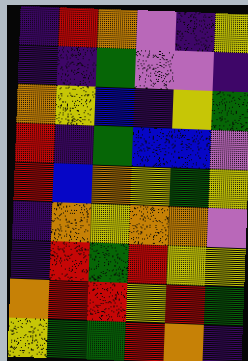[["indigo", "red", "orange", "violet", "indigo", "yellow"], ["indigo", "indigo", "green", "violet", "violet", "indigo"], ["orange", "yellow", "blue", "indigo", "yellow", "green"], ["red", "indigo", "green", "blue", "blue", "violet"], ["red", "blue", "orange", "yellow", "green", "yellow"], ["indigo", "orange", "yellow", "orange", "orange", "violet"], ["indigo", "red", "green", "red", "yellow", "yellow"], ["orange", "red", "red", "yellow", "red", "green"], ["yellow", "green", "green", "red", "orange", "indigo"]]